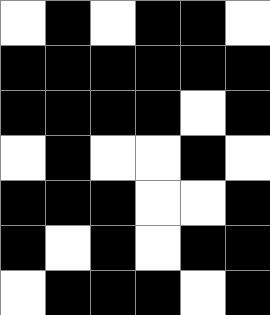[["white", "black", "white", "black", "black", "white"], ["black", "black", "black", "black", "black", "black"], ["black", "black", "black", "black", "white", "black"], ["white", "black", "white", "white", "black", "white"], ["black", "black", "black", "white", "white", "black"], ["black", "white", "black", "white", "black", "black"], ["white", "black", "black", "black", "white", "black"]]